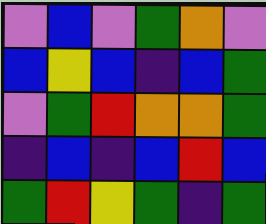[["violet", "blue", "violet", "green", "orange", "violet"], ["blue", "yellow", "blue", "indigo", "blue", "green"], ["violet", "green", "red", "orange", "orange", "green"], ["indigo", "blue", "indigo", "blue", "red", "blue"], ["green", "red", "yellow", "green", "indigo", "green"]]